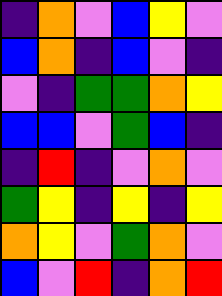[["indigo", "orange", "violet", "blue", "yellow", "violet"], ["blue", "orange", "indigo", "blue", "violet", "indigo"], ["violet", "indigo", "green", "green", "orange", "yellow"], ["blue", "blue", "violet", "green", "blue", "indigo"], ["indigo", "red", "indigo", "violet", "orange", "violet"], ["green", "yellow", "indigo", "yellow", "indigo", "yellow"], ["orange", "yellow", "violet", "green", "orange", "violet"], ["blue", "violet", "red", "indigo", "orange", "red"]]